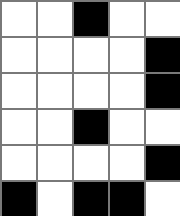[["white", "white", "black", "white", "white"], ["white", "white", "white", "white", "black"], ["white", "white", "white", "white", "black"], ["white", "white", "black", "white", "white"], ["white", "white", "white", "white", "black"], ["black", "white", "black", "black", "white"]]